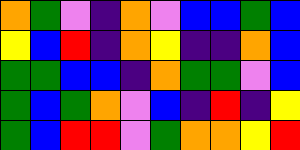[["orange", "green", "violet", "indigo", "orange", "violet", "blue", "blue", "green", "blue"], ["yellow", "blue", "red", "indigo", "orange", "yellow", "indigo", "indigo", "orange", "blue"], ["green", "green", "blue", "blue", "indigo", "orange", "green", "green", "violet", "blue"], ["green", "blue", "green", "orange", "violet", "blue", "indigo", "red", "indigo", "yellow"], ["green", "blue", "red", "red", "violet", "green", "orange", "orange", "yellow", "red"]]